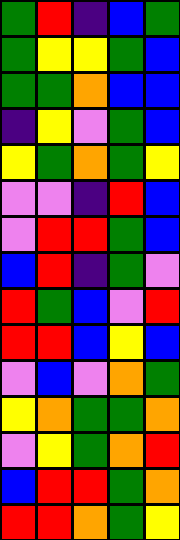[["green", "red", "indigo", "blue", "green"], ["green", "yellow", "yellow", "green", "blue"], ["green", "green", "orange", "blue", "blue"], ["indigo", "yellow", "violet", "green", "blue"], ["yellow", "green", "orange", "green", "yellow"], ["violet", "violet", "indigo", "red", "blue"], ["violet", "red", "red", "green", "blue"], ["blue", "red", "indigo", "green", "violet"], ["red", "green", "blue", "violet", "red"], ["red", "red", "blue", "yellow", "blue"], ["violet", "blue", "violet", "orange", "green"], ["yellow", "orange", "green", "green", "orange"], ["violet", "yellow", "green", "orange", "red"], ["blue", "red", "red", "green", "orange"], ["red", "red", "orange", "green", "yellow"]]